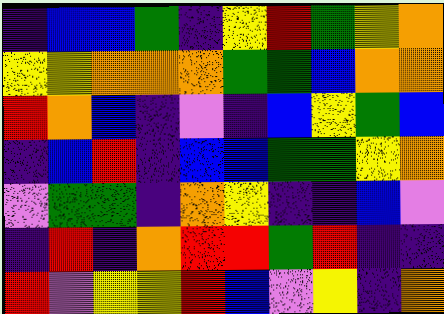[["indigo", "blue", "blue", "green", "indigo", "yellow", "red", "green", "yellow", "orange"], ["yellow", "yellow", "orange", "orange", "orange", "green", "green", "blue", "orange", "orange"], ["red", "orange", "blue", "indigo", "violet", "indigo", "blue", "yellow", "green", "blue"], ["indigo", "blue", "red", "indigo", "blue", "blue", "green", "green", "yellow", "orange"], ["violet", "green", "green", "indigo", "orange", "yellow", "indigo", "indigo", "blue", "violet"], ["indigo", "red", "indigo", "orange", "red", "red", "green", "red", "indigo", "indigo"], ["red", "violet", "yellow", "yellow", "red", "blue", "violet", "yellow", "indigo", "orange"]]